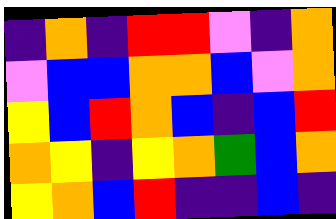[["indigo", "orange", "indigo", "red", "red", "violet", "indigo", "orange"], ["violet", "blue", "blue", "orange", "orange", "blue", "violet", "orange"], ["yellow", "blue", "red", "orange", "blue", "indigo", "blue", "red"], ["orange", "yellow", "indigo", "yellow", "orange", "green", "blue", "orange"], ["yellow", "orange", "blue", "red", "indigo", "indigo", "blue", "indigo"]]